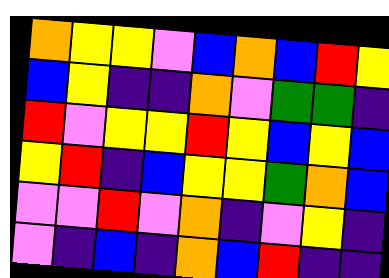[["orange", "yellow", "yellow", "violet", "blue", "orange", "blue", "red", "yellow"], ["blue", "yellow", "indigo", "indigo", "orange", "violet", "green", "green", "indigo"], ["red", "violet", "yellow", "yellow", "red", "yellow", "blue", "yellow", "blue"], ["yellow", "red", "indigo", "blue", "yellow", "yellow", "green", "orange", "blue"], ["violet", "violet", "red", "violet", "orange", "indigo", "violet", "yellow", "indigo"], ["violet", "indigo", "blue", "indigo", "orange", "blue", "red", "indigo", "indigo"]]